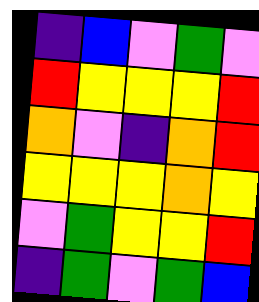[["indigo", "blue", "violet", "green", "violet"], ["red", "yellow", "yellow", "yellow", "red"], ["orange", "violet", "indigo", "orange", "red"], ["yellow", "yellow", "yellow", "orange", "yellow"], ["violet", "green", "yellow", "yellow", "red"], ["indigo", "green", "violet", "green", "blue"]]